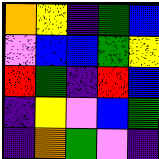[["orange", "yellow", "indigo", "green", "blue"], ["violet", "blue", "blue", "green", "yellow"], ["red", "green", "indigo", "red", "blue"], ["indigo", "yellow", "violet", "blue", "green"], ["indigo", "orange", "green", "violet", "indigo"]]